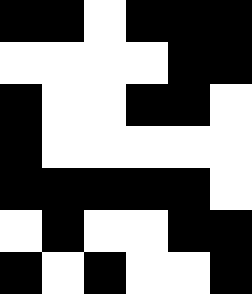[["black", "black", "white", "black", "black", "black"], ["white", "white", "white", "white", "black", "black"], ["black", "white", "white", "black", "black", "white"], ["black", "white", "white", "white", "white", "white"], ["black", "black", "black", "black", "black", "white"], ["white", "black", "white", "white", "black", "black"], ["black", "white", "black", "white", "white", "black"]]